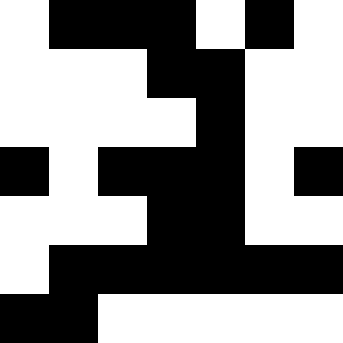[["white", "black", "black", "black", "white", "black", "white"], ["white", "white", "white", "black", "black", "white", "white"], ["white", "white", "white", "white", "black", "white", "white"], ["black", "white", "black", "black", "black", "white", "black"], ["white", "white", "white", "black", "black", "white", "white"], ["white", "black", "black", "black", "black", "black", "black"], ["black", "black", "white", "white", "white", "white", "white"]]